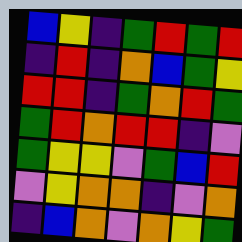[["blue", "yellow", "indigo", "green", "red", "green", "red"], ["indigo", "red", "indigo", "orange", "blue", "green", "yellow"], ["red", "red", "indigo", "green", "orange", "red", "green"], ["green", "red", "orange", "red", "red", "indigo", "violet"], ["green", "yellow", "yellow", "violet", "green", "blue", "red"], ["violet", "yellow", "orange", "orange", "indigo", "violet", "orange"], ["indigo", "blue", "orange", "violet", "orange", "yellow", "green"]]